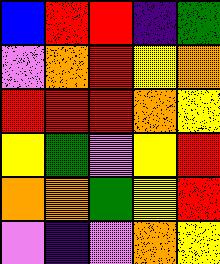[["blue", "red", "red", "indigo", "green"], ["violet", "orange", "red", "yellow", "orange"], ["red", "red", "red", "orange", "yellow"], ["yellow", "green", "violet", "yellow", "red"], ["orange", "orange", "green", "yellow", "red"], ["violet", "indigo", "violet", "orange", "yellow"]]